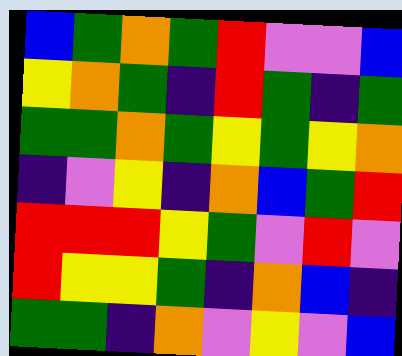[["blue", "green", "orange", "green", "red", "violet", "violet", "blue"], ["yellow", "orange", "green", "indigo", "red", "green", "indigo", "green"], ["green", "green", "orange", "green", "yellow", "green", "yellow", "orange"], ["indigo", "violet", "yellow", "indigo", "orange", "blue", "green", "red"], ["red", "red", "red", "yellow", "green", "violet", "red", "violet"], ["red", "yellow", "yellow", "green", "indigo", "orange", "blue", "indigo"], ["green", "green", "indigo", "orange", "violet", "yellow", "violet", "blue"]]